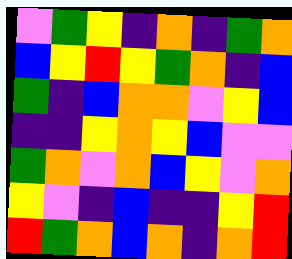[["violet", "green", "yellow", "indigo", "orange", "indigo", "green", "orange"], ["blue", "yellow", "red", "yellow", "green", "orange", "indigo", "blue"], ["green", "indigo", "blue", "orange", "orange", "violet", "yellow", "blue"], ["indigo", "indigo", "yellow", "orange", "yellow", "blue", "violet", "violet"], ["green", "orange", "violet", "orange", "blue", "yellow", "violet", "orange"], ["yellow", "violet", "indigo", "blue", "indigo", "indigo", "yellow", "red"], ["red", "green", "orange", "blue", "orange", "indigo", "orange", "red"]]